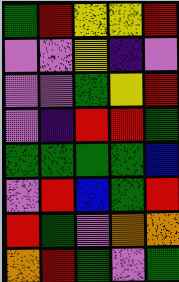[["green", "red", "yellow", "yellow", "red"], ["violet", "violet", "yellow", "indigo", "violet"], ["violet", "violet", "green", "yellow", "red"], ["violet", "indigo", "red", "red", "green"], ["green", "green", "green", "green", "blue"], ["violet", "red", "blue", "green", "red"], ["red", "green", "violet", "orange", "orange"], ["orange", "red", "green", "violet", "green"]]